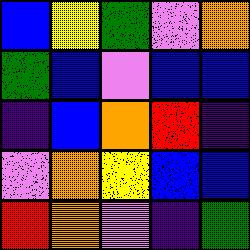[["blue", "yellow", "green", "violet", "orange"], ["green", "blue", "violet", "blue", "blue"], ["indigo", "blue", "orange", "red", "indigo"], ["violet", "orange", "yellow", "blue", "blue"], ["red", "orange", "violet", "indigo", "green"]]